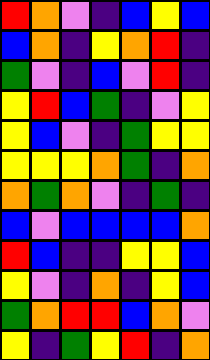[["red", "orange", "violet", "indigo", "blue", "yellow", "blue"], ["blue", "orange", "indigo", "yellow", "orange", "red", "indigo"], ["green", "violet", "indigo", "blue", "violet", "red", "indigo"], ["yellow", "red", "blue", "green", "indigo", "violet", "yellow"], ["yellow", "blue", "violet", "indigo", "green", "yellow", "yellow"], ["yellow", "yellow", "yellow", "orange", "green", "indigo", "orange"], ["orange", "green", "orange", "violet", "indigo", "green", "indigo"], ["blue", "violet", "blue", "blue", "blue", "blue", "orange"], ["red", "blue", "indigo", "indigo", "yellow", "yellow", "blue"], ["yellow", "violet", "indigo", "orange", "indigo", "yellow", "blue"], ["green", "orange", "red", "red", "blue", "orange", "violet"], ["yellow", "indigo", "green", "yellow", "red", "indigo", "orange"]]